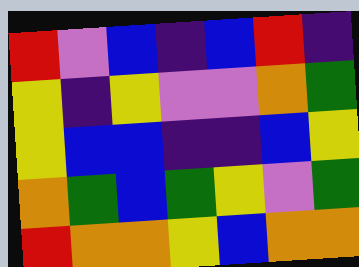[["red", "violet", "blue", "indigo", "blue", "red", "indigo"], ["yellow", "indigo", "yellow", "violet", "violet", "orange", "green"], ["yellow", "blue", "blue", "indigo", "indigo", "blue", "yellow"], ["orange", "green", "blue", "green", "yellow", "violet", "green"], ["red", "orange", "orange", "yellow", "blue", "orange", "orange"]]